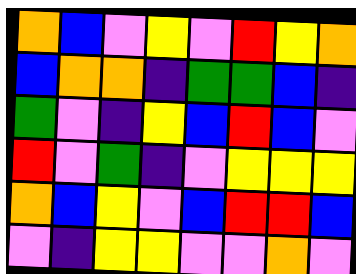[["orange", "blue", "violet", "yellow", "violet", "red", "yellow", "orange"], ["blue", "orange", "orange", "indigo", "green", "green", "blue", "indigo"], ["green", "violet", "indigo", "yellow", "blue", "red", "blue", "violet"], ["red", "violet", "green", "indigo", "violet", "yellow", "yellow", "yellow"], ["orange", "blue", "yellow", "violet", "blue", "red", "red", "blue"], ["violet", "indigo", "yellow", "yellow", "violet", "violet", "orange", "violet"]]